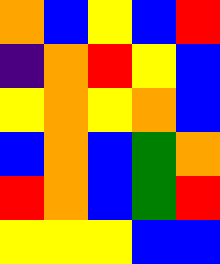[["orange", "blue", "yellow", "blue", "red"], ["indigo", "orange", "red", "yellow", "blue"], ["yellow", "orange", "yellow", "orange", "blue"], ["blue", "orange", "blue", "green", "orange"], ["red", "orange", "blue", "green", "red"], ["yellow", "yellow", "yellow", "blue", "blue"]]